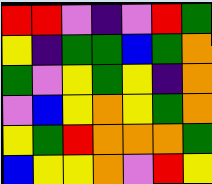[["red", "red", "violet", "indigo", "violet", "red", "green"], ["yellow", "indigo", "green", "green", "blue", "green", "orange"], ["green", "violet", "yellow", "green", "yellow", "indigo", "orange"], ["violet", "blue", "yellow", "orange", "yellow", "green", "orange"], ["yellow", "green", "red", "orange", "orange", "orange", "green"], ["blue", "yellow", "yellow", "orange", "violet", "red", "yellow"]]